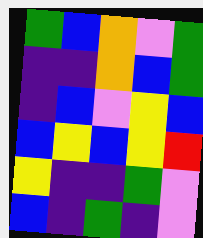[["green", "blue", "orange", "violet", "green"], ["indigo", "indigo", "orange", "blue", "green"], ["indigo", "blue", "violet", "yellow", "blue"], ["blue", "yellow", "blue", "yellow", "red"], ["yellow", "indigo", "indigo", "green", "violet"], ["blue", "indigo", "green", "indigo", "violet"]]